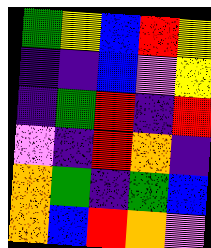[["green", "yellow", "blue", "red", "yellow"], ["indigo", "indigo", "blue", "violet", "yellow"], ["indigo", "green", "red", "indigo", "red"], ["violet", "indigo", "red", "orange", "indigo"], ["orange", "green", "indigo", "green", "blue"], ["orange", "blue", "red", "orange", "violet"]]